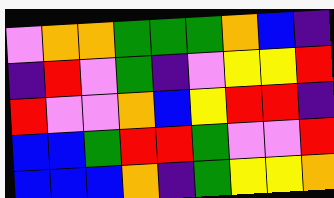[["violet", "orange", "orange", "green", "green", "green", "orange", "blue", "indigo"], ["indigo", "red", "violet", "green", "indigo", "violet", "yellow", "yellow", "red"], ["red", "violet", "violet", "orange", "blue", "yellow", "red", "red", "indigo"], ["blue", "blue", "green", "red", "red", "green", "violet", "violet", "red"], ["blue", "blue", "blue", "orange", "indigo", "green", "yellow", "yellow", "orange"]]